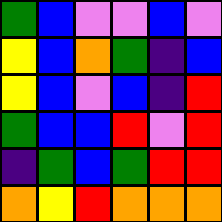[["green", "blue", "violet", "violet", "blue", "violet"], ["yellow", "blue", "orange", "green", "indigo", "blue"], ["yellow", "blue", "violet", "blue", "indigo", "red"], ["green", "blue", "blue", "red", "violet", "red"], ["indigo", "green", "blue", "green", "red", "red"], ["orange", "yellow", "red", "orange", "orange", "orange"]]